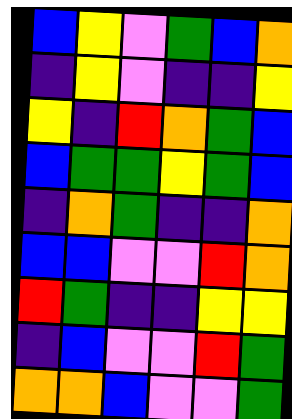[["blue", "yellow", "violet", "green", "blue", "orange"], ["indigo", "yellow", "violet", "indigo", "indigo", "yellow"], ["yellow", "indigo", "red", "orange", "green", "blue"], ["blue", "green", "green", "yellow", "green", "blue"], ["indigo", "orange", "green", "indigo", "indigo", "orange"], ["blue", "blue", "violet", "violet", "red", "orange"], ["red", "green", "indigo", "indigo", "yellow", "yellow"], ["indigo", "blue", "violet", "violet", "red", "green"], ["orange", "orange", "blue", "violet", "violet", "green"]]